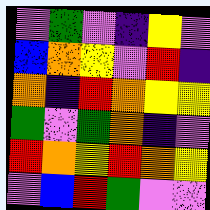[["violet", "green", "violet", "indigo", "yellow", "violet"], ["blue", "orange", "yellow", "violet", "red", "indigo"], ["orange", "indigo", "red", "orange", "yellow", "yellow"], ["green", "violet", "green", "orange", "indigo", "violet"], ["red", "orange", "yellow", "red", "orange", "yellow"], ["violet", "blue", "red", "green", "violet", "violet"]]